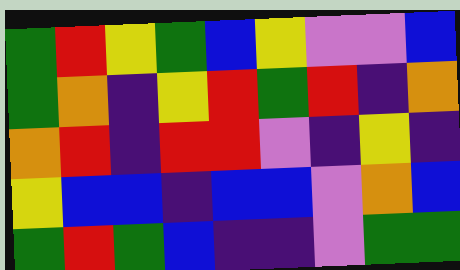[["green", "red", "yellow", "green", "blue", "yellow", "violet", "violet", "blue"], ["green", "orange", "indigo", "yellow", "red", "green", "red", "indigo", "orange"], ["orange", "red", "indigo", "red", "red", "violet", "indigo", "yellow", "indigo"], ["yellow", "blue", "blue", "indigo", "blue", "blue", "violet", "orange", "blue"], ["green", "red", "green", "blue", "indigo", "indigo", "violet", "green", "green"]]